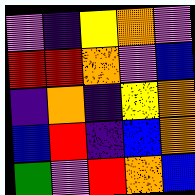[["violet", "indigo", "yellow", "orange", "violet"], ["red", "red", "orange", "violet", "blue"], ["indigo", "orange", "indigo", "yellow", "orange"], ["blue", "red", "indigo", "blue", "orange"], ["green", "violet", "red", "orange", "blue"]]